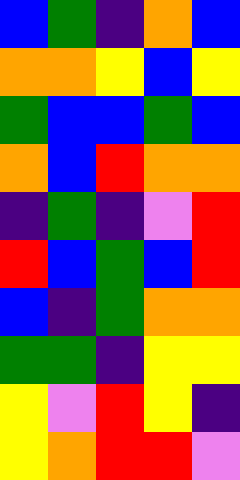[["blue", "green", "indigo", "orange", "blue"], ["orange", "orange", "yellow", "blue", "yellow"], ["green", "blue", "blue", "green", "blue"], ["orange", "blue", "red", "orange", "orange"], ["indigo", "green", "indigo", "violet", "red"], ["red", "blue", "green", "blue", "red"], ["blue", "indigo", "green", "orange", "orange"], ["green", "green", "indigo", "yellow", "yellow"], ["yellow", "violet", "red", "yellow", "indigo"], ["yellow", "orange", "red", "red", "violet"]]